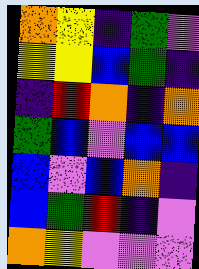[["orange", "yellow", "indigo", "green", "violet"], ["yellow", "yellow", "blue", "green", "indigo"], ["indigo", "red", "orange", "indigo", "orange"], ["green", "blue", "violet", "blue", "blue"], ["blue", "violet", "blue", "orange", "indigo"], ["blue", "green", "red", "indigo", "violet"], ["orange", "yellow", "violet", "violet", "violet"]]